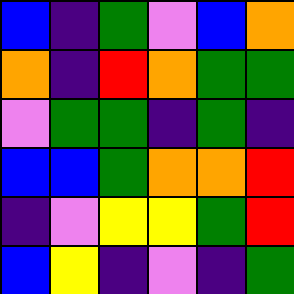[["blue", "indigo", "green", "violet", "blue", "orange"], ["orange", "indigo", "red", "orange", "green", "green"], ["violet", "green", "green", "indigo", "green", "indigo"], ["blue", "blue", "green", "orange", "orange", "red"], ["indigo", "violet", "yellow", "yellow", "green", "red"], ["blue", "yellow", "indigo", "violet", "indigo", "green"]]